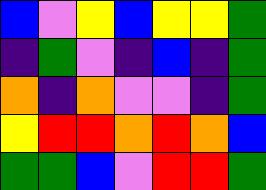[["blue", "violet", "yellow", "blue", "yellow", "yellow", "green"], ["indigo", "green", "violet", "indigo", "blue", "indigo", "green"], ["orange", "indigo", "orange", "violet", "violet", "indigo", "green"], ["yellow", "red", "red", "orange", "red", "orange", "blue"], ["green", "green", "blue", "violet", "red", "red", "green"]]